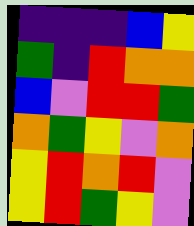[["indigo", "indigo", "indigo", "blue", "yellow"], ["green", "indigo", "red", "orange", "orange"], ["blue", "violet", "red", "red", "green"], ["orange", "green", "yellow", "violet", "orange"], ["yellow", "red", "orange", "red", "violet"], ["yellow", "red", "green", "yellow", "violet"]]